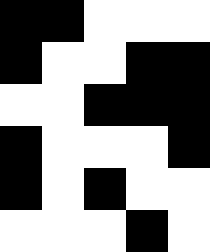[["black", "black", "white", "white", "white"], ["black", "white", "white", "black", "black"], ["white", "white", "black", "black", "black"], ["black", "white", "white", "white", "black"], ["black", "white", "black", "white", "white"], ["white", "white", "white", "black", "white"]]